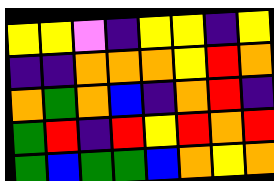[["yellow", "yellow", "violet", "indigo", "yellow", "yellow", "indigo", "yellow"], ["indigo", "indigo", "orange", "orange", "orange", "yellow", "red", "orange"], ["orange", "green", "orange", "blue", "indigo", "orange", "red", "indigo"], ["green", "red", "indigo", "red", "yellow", "red", "orange", "red"], ["green", "blue", "green", "green", "blue", "orange", "yellow", "orange"]]